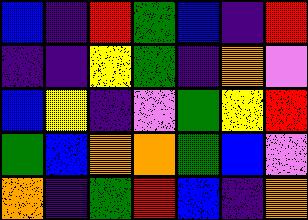[["blue", "indigo", "red", "green", "blue", "indigo", "red"], ["indigo", "indigo", "yellow", "green", "indigo", "orange", "violet"], ["blue", "yellow", "indigo", "violet", "green", "yellow", "red"], ["green", "blue", "orange", "orange", "green", "blue", "violet"], ["orange", "indigo", "green", "red", "blue", "indigo", "orange"]]